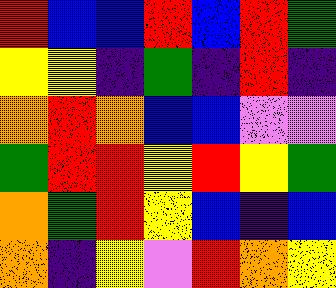[["red", "blue", "blue", "red", "blue", "red", "green"], ["yellow", "yellow", "indigo", "green", "indigo", "red", "indigo"], ["orange", "red", "orange", "blue", "blue", "violet", "violet"], ["green", "red", "red", "yellow", "red", "yellow", "green"], ["orange", "green", "red", "yellow", "blue", "indigo", "blue"], ["orange", "indigo", "yellow", "violet", "red", "orange", "yellow"]]